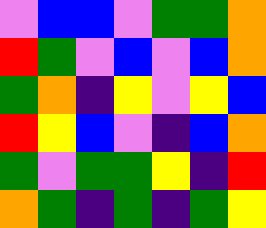[["violet", "blue", "blue", "violet", "green", "green", "orange"], ["red", "green", "violet", "blue", "violet", "blue", "orange"], ["green", "orange", "indigo", "yellow", "violet", "yellow", "blue"], ["red", "yellow", "blue", "violet", "indigo", "blue", "orange"], ["green", "violet", "green", "green", "yellow", "indigo", "red"], ["orange", "green", "indigo", "green", "indigo", "green", "yellow"]]